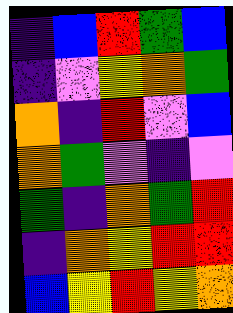[["indigo", "blue", "red", "green", "blue"], ["indigo", "violet", "yellow", "orange", "green"], ["orange", "indigo", "red", "violet", "blue"], ["orange", "green", "violet", "indigo", "violet"], ["green", "indigo", "orange", "green", "red"], ["indigo", "orange", "yellow", "red", "red"], ["blue", "yellow", "red", "yellow", "orange"]]